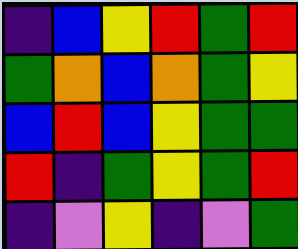[["indigo", "blue", "yellow", "red", "green", "red"], ["green", "orange", "blue", "orange", "green", "yellow"], ["blue", "red", "blue", "yellow", "green", "green"], ["red", "indigo", "green", "yellow", "green", "red"], ["indigo", "violet", "yellow", "indigo", "violet", "green"]]